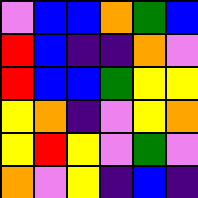[["violet", "blue", "blue", "orange", "green", "blue"], ["red", "blue", "indigo", "indigo", "orange", "violet"], ["red", "blue", "blue", "green", "yellow", "yellow"], ["yellow", "orange", "indigo", "violet", "yellow", "orange"], ["yellow", "red", "yellow", "violet", "green", "violet"], ["orange", "violet", "yellow", "indigo", "blue", "indigo"]]